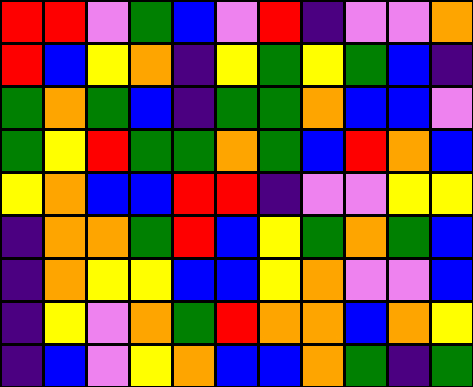[["red", "red", "violet", "green", "blue", "violet", "red", "indigo", "violet", "violet", "orange"], ["red", "blue", "yellow", "orange", "indigo", "yellow", "green", "yellow", "green", "blue", "indigo"], ["green", "orange", "green", "blue", "indigo", "green", "green", "orange", "blue", "blue", "violet"], ["green", "yellow", "red", "green", "green", "orange", "green", "blue", "red", "orange", "blue"], ["yellow", "orange", "blue", "blue", "red", "red", "indigo", "violet", "violet", "yellow", "yellow"], ["indigo", "orange", "orange", "green", "red", "blue", "yellow", "green", "orange", "green", "blue"], ["indigo", "orange", "yellow", "yellow", "blue", "blue", "yellow", "orange", "violet", "violet", "blue"], ["indigo", "yellow", "violet", "orange", "green", "red", "orange", "orange", "blue", "orange", "yellow"], ["indigo", "blue", "violet", "yellow", "orange", "blue", "blue", "orange", "green", "indigo", "green"]]